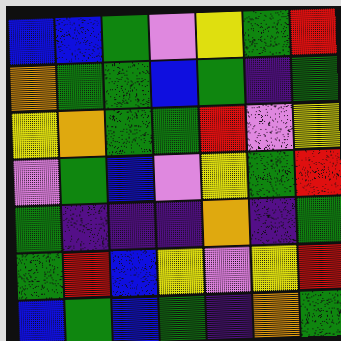[["blue", "blue", "green", "violet", "yellow", "green", "red"], ["orange", "green", "green", "blue", "green", "indigo", "green"], ["yellow", "orange", "green", "green", "red", "violet", "yellow"], ["violet", "green", "blue", "violet", "yellow", "green", "red"], ["green", "indigo", "indigo", "indigo", "orange", "indigo", "green"], ["green", "red", "blue", "yellow", "violet", "yellow", "red"], ["blue", "green", "blue", "green", "indigo", "orange", "green"]]